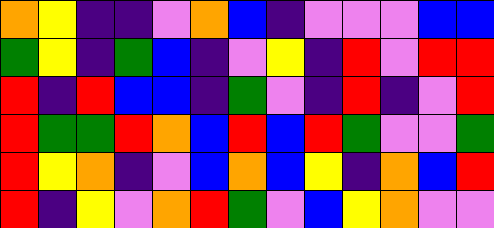[["orange", "yellow", "indigo", "indigo", "violet", "orange", "blue", "indigo", "violet", "violet", "violet", "blue", "blue"], ["green", "yellow", "indigo", "green", "blue", "indigo", "violet", "yellow", "indigo", "red", "violet", "red", "red"], ["red", "indigo", "red", "blue", "blue", "indigo", "green", "violet", "indigo", "red", "indigo", "violet", "red"], ["red", "green", "green", "red", "orange", "blue", "red", "blue", "red", "green", "violet", "violet", "green"], ["red", "yellow", "orange", "indigo", "violet", "blue", "orange", "blue", "yellow", "indigo", "orange", "blue", "red"], ["red", "indigo", "yellow", "violet", "orange", "red", "green", "violet", "blue", "yellow", "orange", "violet", "violet"]]